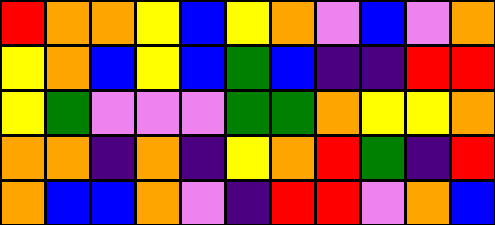[["red", "orange", "orange", "yellow", "blue", "yellow", "orange", "violet", "blue", "violet", "orange"], ["yellow", "orange", "blue", "yellow", "blue", "green", "blue", "indigo", "indigo", "red", "red"], ["yellow", "green", "violet", "violet", "violet", "green", "green", "orange", "yellow", "yellow", "orange"], ["orange", "orange", "indigo", "orange", "indigo", "yellow", "orange", "red", "green", "indigo", "red"], ["orange", "blue", "blue", "orange", "violet", "indigo", "red", "red", "violet", "orange", "blue"]]